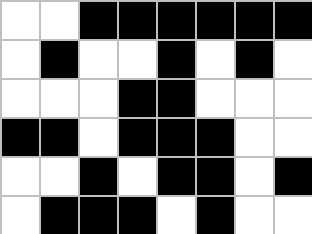[["white", "white", "black", "black", "black", "black", "black", "black"], ["white", "black", "white", "white", "black", "white", "black", "white"], ["white", "white", "white", "black", "black", "white", "white", "white"], ["black", "black", "white", "black", "black", "black", "white", "white"], ["white", "white", "black", "white", "black", "black", "white", "black"], ["white", "black", "black", "black", "white", "black", "white", "white"]]